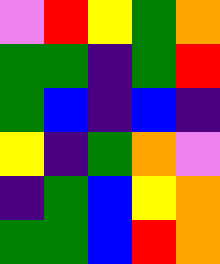[["violet", "red", "yellow", "green", "orange"], ["green", "green", "indigo", "green", "red"], ["green", "blue", "indigo", "blue", "indigo"], ["yellow", "indigo", "green", "orange", "violet"], ["indigo", "green", "blue", "yellow", "orange"], ["green", "green", "blue", "red", "orange"]]